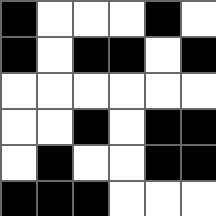[["black", "white", "white", "white", "black", "white"], ["black", "white", "black", "black", "white", "black"], ["white", "white", "white", "white", "white", "white"], ["white", "white", "black", "white", "black", "black"], ["white", "black", "white", "white", "black", "black"], ["black", "black", "black", "white", "white", "white"]]